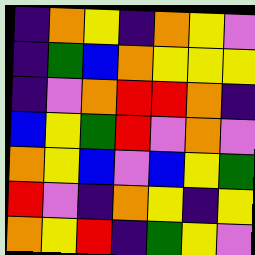[["indigo", "orange", "yellow", "indigo", "orange", "yellow", "violet"], ["indigo", "green", "blue", "orange", "yellow", "yellow", "yellow"], ["indigo", "violet", "orange", "red", "red", "orange", "indigo"], ["blue", "yellow", "green", "red", "violet", "orange", "violet"], ["orange", "yellow", "blue", "violet", "blue", "yellow", "green"], ["red", "violet", "indigo", "orange", "yellow", "indigo", "yellow"], ["orange", "yellow", "red", "indigo", "green", "yellow", "violet"]]